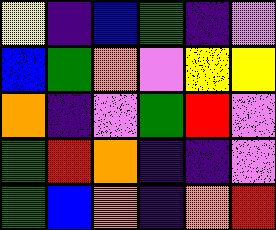[["yellow", "indigo", "blue", "green", "indigo", "violet"], ["blue", "green", "orange", "violet", "yellow", "yellow"], ["orange", "indigo", "violet", "green", "red", "violet"], ["green", "red", "orange", "indigo", "indigo", "violet"], ["green", "blue", "orange", "indigo", "orange", "red"]]